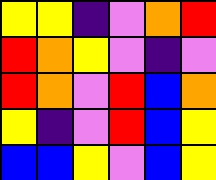[["yellow", "yellow", "indigo", "violet", "orange", "red"], ["red", "orange", "yellow", "violet", "indigo", "violet"], ["red", "orange", "violet", "red", "blue", "orange"], ["yellow", "indigo", "violet", "red", "blue", "yellow"], ["blue", "blue", "yellow", "violet", "blue", "yellow"]]